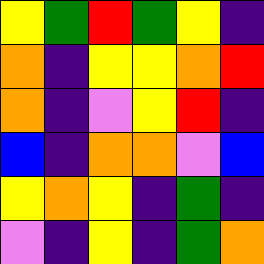[["yellow", "green", "red", "green", "yellow", "indigo"], ["orange", "indigo", "yellow", "yellow", "orange", "red"], ["orange", "indigo", "violet", "yellow", "red", "indigo"], ["blue", "indigo", "orange", "orange", "violet", "blue"], ["yellow", "orange", "yellow", "indigo", "green", "indigo"], ["violet", "indigo", "yellow", "indigo", "green", "orange"]]